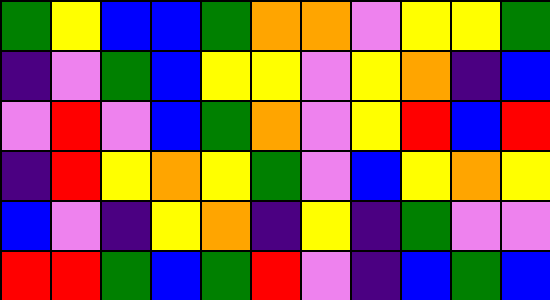[["green", "yellow", "blue", "blue", "green", "orange", "orange", "violet", "yellow", "yellow", "green"], ["indigo", "violet", "green", "blue", "yellow", "yellow", "violet", "yellow", "orange", "indigo", "blue"], ["violet", "red", "violet", "blue", "green", "orange", "violet", "yellow", "red", "blue", "red"], ["indigo", "red", "yellow", "orange", "yellow", "green", "violet", "blue", "yellow", "orange", "yellow"], ["blue", "violet", "indigo", "yellow", "orange", "indigo", "yellow", "indigo", "green", "violet", "violet"], ["red", "red", "green", "blue", "green", "red", "violet", "indigo", "blue", "green", "blue"]]